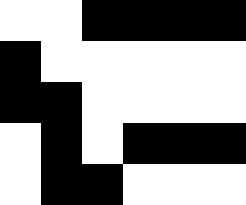[["white", "white", "black", "black", "black", "black"], ["black", "white", "white", "white", "white", "white"], ["black", "black", "white", "white", "white", "white"], ["white", "black", "white", "black", "black", "black"], ["white", "black", "black", "white", "white", "white"]]